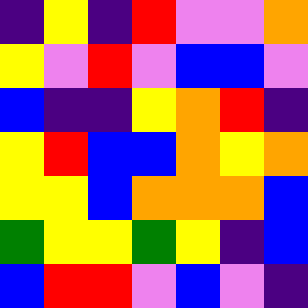[["indigo", "yellow", "indigo", "red", "violet", "violet", "orange"], ["yellow", "violet", "red", "violet", "blue", "blue", "violet"], ["blue", "indigo", "indigo", "yellow", "orange", "red", "indigo"], ["yellow", "red", "blue", "blue", "orange", "yellow", "orange"], ["yellow", "yellow", "blue", "orange", "orange", "orange", "blue"], ["green", "yellow", "yellow", "green", "yellow", "indigo", "blue"], ["blue", "red", "red", "violet", "blue", "violet", "indigo"]]